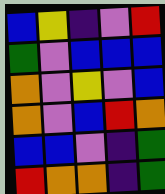[["blue", "yellow", "indigo", "violet", "red"], ["green", "violet", "blue", "blue", "blue"], ["orange", "violet", "yellow", "violet", "blue"], ["orange", "violet", "blue", "red", "orange"], ["blue", "blue", "violet", "indigo", "green"], ["red", "orange", "orange", "indigo", "green"]]